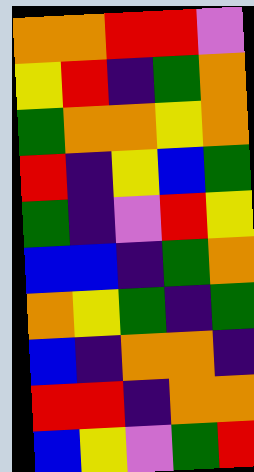[["orange", "orange", "red", "red", "violet"], ["yellow", "red", "indigo", "green", "orange"], ["green", "orange", "orange", "yellow", "orange"], ["red", "indigo", "yellow", "blue", "green"], ["green", "indigo", "violet", "red", "yellow"], ["blue", "blue", "indigo", "green", "orange"], ["orange", "yellow", "green", "indigo", "green"], ["blue", "indigo", "orange", "orange", "indigo"], ["red", "red", "indigo", "orange", "orange"], ["blue", "yellow", "violet", "green", "red"]]